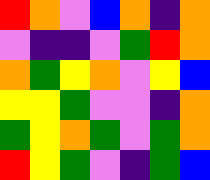[["red", "orange", "violet", "blue", "orange", "indigo", "orange"], ["violet", "indigo", "indigo", "violet", "green", "red", "orange"], ["orange", "green", "yellow", "orange", "violet", "yellow", "blue"], ["yellow", "yellow", "green", "violet", "violet", "indigo", "orange"], ["green", "yellow", "orange", "green", "violet", "green", "orange"], ["red", "yellow", "green", "violet", "indigo", "green", "blue"]]